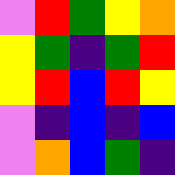[["violet", "red", "green", "yellow", "orange"], ["yellow", "green", "indigo", "green", "red"], ["yellow", "red", "blue", "red", "yellow"], ["violet", "indigo", "blue", "indigo", "blue"], ["violet", "orange", "blue", "green", "indigo"]]